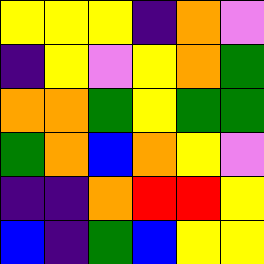[["yellow", "yellow", "yellow", "indigo", "orange", "violet"], ["indigo", "yellow", "violet", "yellow", "orange", "green"], ["orange", "orange", "green", "yellow", "green", "green"], ["green", "orange", "blue", "orange", "yellow", "violet"], ["indigo", "indigo", "orange", "red", "red", "yellow"], ["blue", "indigo", "green", "blue", "yellow", "yellow"]]